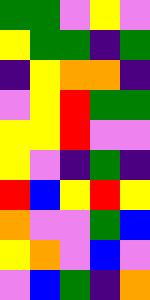[["green", "green", "violet", "yellow", "violet"], ["yellow", "green", "green", "indigo", "green"], ["indigo", "yellow", "orange", "orange", "indigo"], ["violet", "yellow", "red", "green", "green"], ["yellow", "yellow", "red", "violet", "violet"], ["yellow", "violet", "indigo", "green", "indigo"], ["red", "blue", "yellow", "red", "yellow"], ["orange", "violet", "violet", "green", "blue"], ["yellow", "orange", "violet", "blue", "violet"], ["violet", "blue", "green", "indigo", "orange"]]